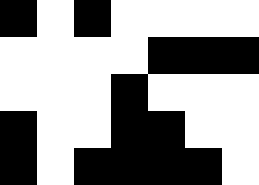[["black", "white", "black", "white", "white", "white", "white"], ["white", "white", "white", "white", "black", "black", "black"], ["white", "white", "white", "black", "white", "white", "white"], ["black", "white", "white", "black", "black", "white", "white"], ["black", "white", "black", "black", "black", "black", "white"]]